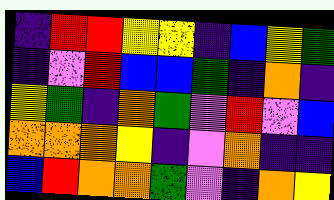[["indigo", "red", "red", "yellow", "yellow", "indigo", "blue", "yellow", "green"], ["indigo", "violet", "red", "blue", "blue", "green", "indigo", "orange", "indigo"], ["yellow", "green", "indigo", "orange", "green", "violet", "red", "violet", "blue"], ["orange", "orange", "orange", "yellow", "indigo", "violet", "orange", "indigo", "indigo"], ["blue", "red", "orange", "orange", "green", "violet", "indigo", "orange", "yellow"]]